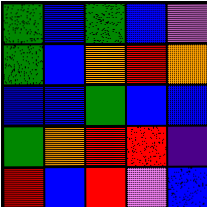[["green", "blue", "green", "blue", "violet"], ["green", "blue", "orange", "red", "orange"], ["blue", "blue", "green", "blue", "blue"], ["green", "orange", "red", "red", "indigo"], ["red", "blue", "red", "violet", "blue"]]